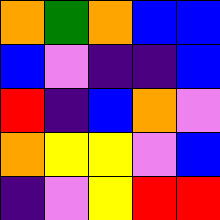[["orange", "green", "orange", "blue", "blue"], ["blue", "violet", "indigo", "indigo", "blue"], ["red", "indigo", "blue", "orange", "violet"], ["orange", "yellow", "yellow", "violet", "blue"], ["indigo", "violet", "yellow", "red", "red"]]